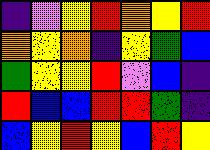[["indigo", "violet", "yellow", "red", "orange", "yellow", "red"], ["orange", "yellow", "orange", "indigo", "yellow", "green", "blue"], ["green", "yellow", "yellow", "red", "violet", "blue", "indigo"], ["red", "blue", "blue", "red", "red", "green", "indigo"], ["blue", "yellow", "red", "yellow", "blue", "red", "yellow"]]